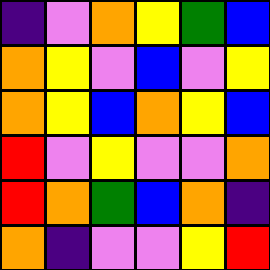[["indigo", "violet", "orange", "yellow", "green", "blue"], ["orange", "yellow", "violet", "blue", "violet", "yellow"], ["orange", "yellow", "blue", "orange", "yellow", "blue"], ["red", "violet", "yellow", "violet", "violet", "orange"], ["red", "orange", "green", "blue", "orange", "indigo"], ["orange", "indigo", "violet", "violet", "yellow", "red"]]